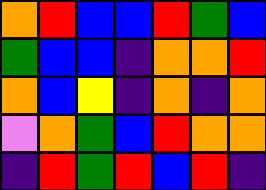[["orange", "red", "blue", "blue", "red", "green", "blue"], ["green", "blue", "blue", "indigo", "orange", "orange", "red"], ["orange", "blue", "yellow", "indigo", "orange", "indigo", "orange"], ["violet", "orange", "green", "blue", "red", "orange", "orange"], ["indigo", "red", "green", "red", "blue", "red", "indigo"]]